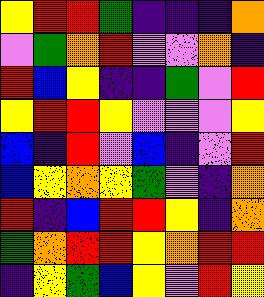[["yellow", "red", "red", "green", "indigo", "indigo", "indigo", "orange"], ["violet", "green", "orange", "red", "violet", "violet", "orange", "indigo"], ["red", "blue", "yellow", "indigo", "indigo", "green", "violet", "red"], ["yellow", "red", "red", "yellow", "violet", "violet", "violet", "yellow"], ["blue", "indigo", "red", "violet", "blue", "indigo", "violet", "red"], ["blue", "yellow", "orange", "yellow", "green", "violet", "indigo", "orange"], ["red", "indigo", "blue", "red", "red", "yellow", "indigo", "orange"], ["green", "orange", "red", "red", "yellow", "orange", "red", "red"], ["indigo", "yellow", "green", "blue", "yellow", "violet", "red", "yellow"]]